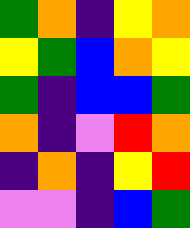[["green", "orange", "indigo", "yellow", "orange"], ["yellow", "green", "blue", "orange", "yellow"], ["green", "indigo", "blue", "blue", "green"], ["orange", "indigo", "violet", "red", "orange"], ["indigo", "orange", "indigo", "yellow", "red"], ["violet", "violet", "indigo", "blue", "green"]]